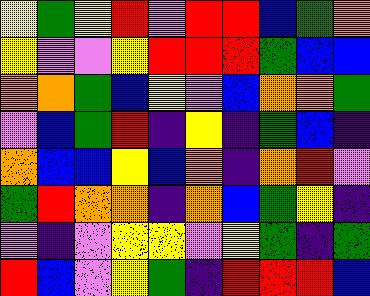[["yellow", "green", "yellow", "red", "violet", "red", "red", "blue", "green", "orange"], ["yellow", "violet", "violet", "yellow", "red", "red", "red", "green", "blue", "blue"], ["orange", "orange", "green", "blue", "yellow", "violet", "blue", "orange", "orange", "green"], ["violet", "blue", "green", "red", "indigo", "yellow", "indigo", "green", "blue", "indigo"], ["orange", "blue", "blue", "yellow", "blue", "orange", "indigo", "orange", "red", "violet"], ["green", "red", "orange", "orange", "indigo", "orange", "blue", "green", "yellow", "indigo"], ["violet", "indigo", "violet", "yellow", "yellow", "violet", "yellow", "green", "indigo", "green"], ["red", "blue", "violet", "yellow", "green", "indigo", "red", "red", "red", "blue"]]